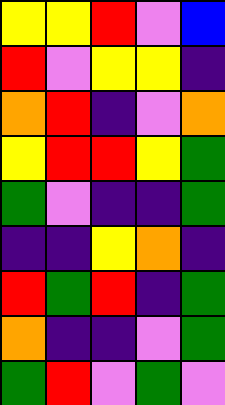[["yellow", "yellow", "red", "violet", "blue"], ["red", "violet", "yellow", "yellow", "indigo"], ["orange", "red", "indigo", "violet", "orange"], ["yellow", "red", "red", "yellow", "green"], ["green", "violet", "indigo", "indigo", "green"], ["indigo", "indigo", "yellow", "orange", "indigo"], ["red", "green", "red", "indigo", "green"], ["orange", "indigo", "indigo", "violet", "green"], ["green", "red", "violet", "green", "violet"]]